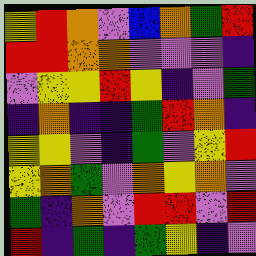[["yellow", "red", "orange", "violet", "blue", "orange", "green", "red"], ["red", "red", "orange", "orange", "violet", "violet", "violet", "indigo"], ["violet", "yellow", "yellow", "red", "yellow", "indigo", "violet", "green"], ["indigo", "orange", "indigo", "indigo", "green", "red", "orange", "indigo"], ["yellow", "yellow", "violet", "indigo", "green", "violet", "yellow", "red"], ["yellow", "orange", "green", "violet", "orange", "yellow", "orange", "violet"], ["green", "indigo", "orange", "violet", "red", "red", "violet", "red"], ["red", "indigo", "green", "indigo", "green", "yellow", "indigo", "violet"]]